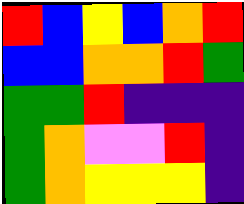[["red", "blue", "yellow", "blue", "orange", "red"], ["blue", "blue", "orange", "orange", "red", "green"], ["green", "green", "red", "indigo", "indigo", "indigo"], ["green", "orange", "violet", "violet", "red", "indigo"], ["green", "orange", "yellow", "yellow", "yellow", "indigo"]]